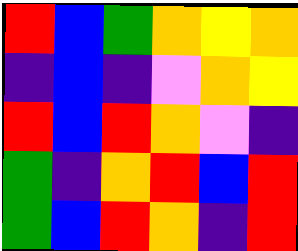[["red", "blue", "green", "orange", "yellow", "orange"], ["indigo", "blue", "indigo", "violet", "orange", "yellow"], ["red", "blue", "red", "orange", "violet", "indigo"], ["green", "indigo", "orange", "red", "blue", "red"], ["green", "blue", "red", "orange", "indigo", "red"]]